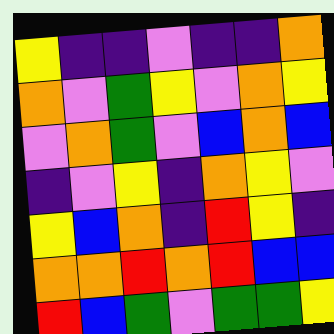[["yellow", "indigo", "indigo", "violet", "indigo", "indigo", "orange"], ["orange", "violet", "green", "yellow", "violet", "orange", "yellow"], ["violet", "orange", "green", "violet", "blue", "orange", "blue"], ["indigo", "violet", "yellow", "indigo", "orange", "yellow", "violet"], ["yellow", "blue", "orange", "indigo", "red", "yellow", "indigo"], ["orange", "orange", "red", "orange", "red", "blue", "blue"], ["red", "blue", "green", "violet", "green", "green", "yellow"]]